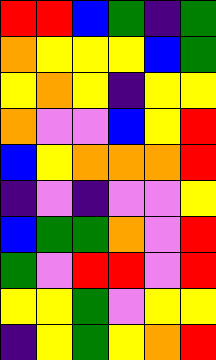[["red", "red", "blue", "green", "indigo", "green"], ["orange", "yellow", "yellow", "yellow", "blue", "green"], ["yellow", "orange", "yellow", "indigo", "yellow", "yellow"], ["orange", "violet", "violet", "blue", "yellow", "red"], ["blue", "yellow", "orange", "orange", "orange", "red"], ["indigo", "violet", "indigo", "violet", "violet", "yellow"], ["blue", "green", "green", "orange", "violet", "red"], ["green", "violet", "red", "red", "violet", "red"], ["yellow", "yellow", "green", "violet", "yellow", "yellow"], ["indigo", "yellow", "green", "yellow", "orange", "red"]]